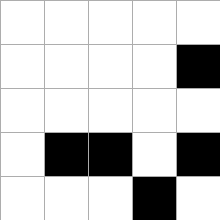[["white", "white", "white", "white", "white"], ["white", "white", "white", "white", "black"], ["white", "white", "white", "white", "white"], ["white", "black", "black", "white", "black"], ["white", "white", "white", "black", "white"]]